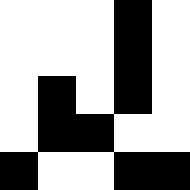[["white", "white", "white", "black", "white"], ["white", "white", "white", "black", "white"], ["white", "black", "white", "black", "white"], ["white", "black", "black", "white", "white"], ["black", "white", "white", "black", "black"]]